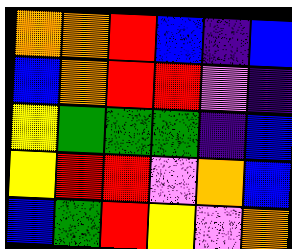[["orange", "orange", "red", "blue", "indigo", "blue"], ["blue", "orange", "red", "red", "violet", "indigo"], ["yellow", "green", "green", "green", "indigo", "blue"], ["yellow", "red", "red", "violet", "orange", "blue"], ["blue", "green", "red", "yellow", "violet", "orange"]]